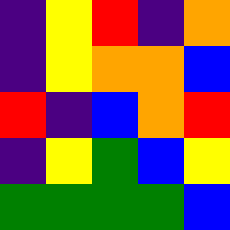[["indigo", "yellow", "red", "indigo", "orange"], ["indigo", "yellow", "orange", "orange", "blue"], ["red", "indigo", "blue", "orange", "red"], ["indigo", "yellow", "green", "blue", "yellow"], ["green", "green", "green", "green", "blue"]]